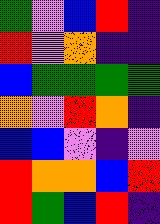[["green", "violet", "blue", "red", "indigo"], ["red", "violet", "orange", "indigo", "indigo"], ["blue", "green", "green", "green", "green"], ["orange", "violet", "red", "orange", "indigo"], ["blue", "blue", "violet", "indigo", "violet"], ["red", "orange", "orange", "blue", "red"], ["red", "green", "blue", "red", "indigo"]]